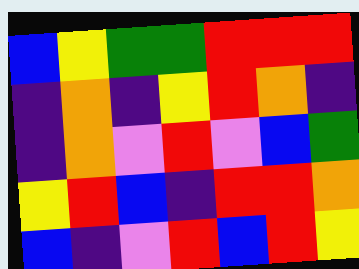[["blue", "yellow", "green", "green", "red", "red", "red"], ["indigo", "orange", "indigo", "yellow", "red", "orange", "indigo"], ["indigo", "orange", "violet", "red", "violet", "blue", "green"], ["yellow", "red", "blue", "indigo", "red", "red", "orange"], ["blue", "indigo", "violet", "red", "blue", "red", "yellow"]]